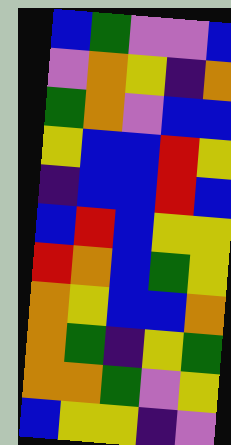[["blue", "green", "violet", "violet", "blue"], ["violet", "orange", "yellow", "indigo", "orange"], ["green", "orange", "violet", "blue", "blue"], ["yellow", "blue", "blue", "red", "yellow"], ["indigo", "blue", "blue", "red", "blue"], ["blue", "red", "blue", "yellow", "yellow"], ["red", "orange", "blue", "green", "yellow"], ["orange", "yellow", "blue", "blue", "orange"], ["orange", "green", "indigo", "yellow", "green"], ["orange", "orange", "green", "violet", "yellow"], ["blue", "yellow", "yellow", "indigo", "violet"]]